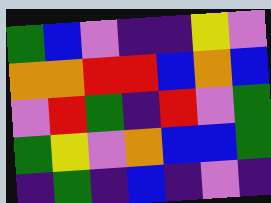[["green", "blue", "violet", "indigo", "indigo", "yellow", "violet"], ["orange", "orange", "red", "red", "blue", "orange", "blue"], ["violet", "red", "green", "indigo", "red", "violet", "green"], ["green", "yellow", "violet", "orange", "blue", "blue", "green"], ["indigo", "green", "indigo", "blue", "indigo", "violet", "indigo"]]